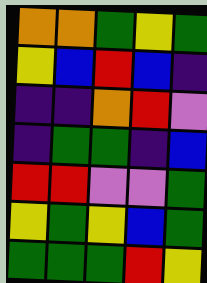[["orange", "orange", "green", "yellow", "green"], ["yellow", "blue", "red", "blue", "indigo"], ["indigo", "indigo", "orange", "red", "violet"], ["indigo", "green", "green", "indigo", "blue"], ["red", "red", "violet", "violet", "green"], ["yellow", "green", "yellow", "blue", "green"], ["green", "green", "green", "red", "yellow"]]